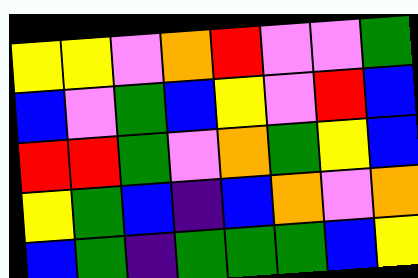[["yellow", "yellow", "violet", "orange", "red", "violet", "violet", "green"], ["blue", "violet", "green", "blue", "yellow", "violet", "red", "blue"], ["red", "red", "green", "violet", "orange", "green", "yellow", "blue"], ["yellow", "green", "blue", "indigo", "blue", "orange", "violet", "orange"], ["blue", "green", "indigo", "green", "green", "green", "blue", "yellow"]]